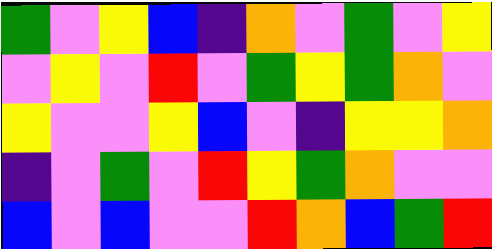[["green", "violet", "yellow", "blue", "indigo", "orange", "violet", "green", "violet", "yellow"], ["violet", "yellow", "violet", "red", "violet", "green", "yellow", "green", "orange", "violet"], ["yellow", "violet", "violet", "yellow", "blue", "violet", "indigo", "yellow", "yellow", "orange"], ["indigo", "violet", "green", "violet", "red", "yellow", "green", "orange", "violet", "violet"], ["blue", "violet", "blue", "violet", "violet", "red", "orange", "blue", "green", "red"]]